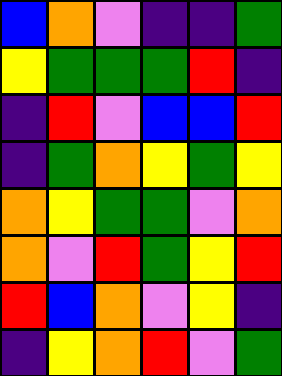[["blue", "orange", "violet", "indigo", "indigo", "green"], ["yellow", "green", "green", "green", "red", "indigo"], ["indigo", "red", "violet", "blue", "blue", "red"], ["indigo", "green", "orange", "yellow", "green", "yellow"], ["orange", "yellow", "green", "green", "violet", "orange"], ["orange", "violet", "red", "green", "yellow", "red"], ["red", "blue", "orange", "violet", "yellow", "indigo"], ["indigo", "yellow", "orange", "red", "violet", "green"]]